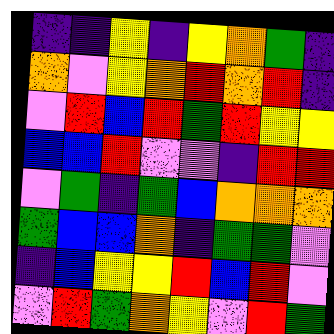[["indigo", "indigo", "yellow", "indigo", "yellow", "orange", "green", "indigo"], ["orange", "violet", "yellow", "orange", "red", "orange", "red", "indigo"], ["violet", "red", "blue", "red", "green", "red", "yellow", "yellow"], ["blue", "blue", "red", "violet", "violet", "indigo", "red", "red"], ["violet", "green", "indigo", "green", "blue", "orange", "orange", "orange"], ["green", "blue", "blue", "orange", "indigo", "green", "green", "violet"], ["indigo", "blue", "yellow", "yellow", "red", "blue", "red", "violet"], ["violet", "red", "green", "orange", "yellow", "violet", "red", "green"]]